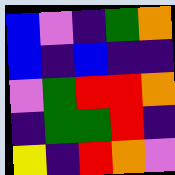[["blue", "violet", "indigo", "green", "orange"], ["blue", "indigo", "blue", "indigo", "indigo"], ["violet", "green", "red", "red", "orange"], ["indigo", "green", "green", "red", "indigo"], ["yellow", "indigo", "red", "orange", "violet"]]